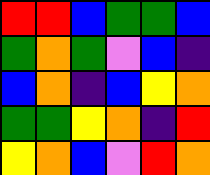[["red", "red", "blue", "green", "green", "blue"], ["green", "orange", "green", "violet", "blue", "indigo"], ["blue", "orange", "indigo", "blue", "yellow", "orange"], ["green", "green", "yellow", "orange", "indigo", "red"], ["yellow", "orange", "blue", "violet", "red", "orange"]]